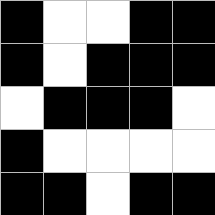[["black", "white", "white", "black", "black"], ["black", "white", "black", "black", "black"], ["white", "black", "black", "black", "white"], ["black", "white", "white", "white", "white"], ["black", "black", "white", "black", "black"]]